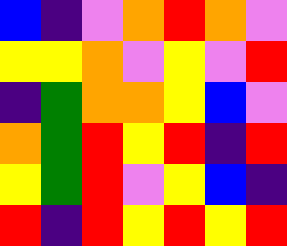[["blue", "indigo", "violet", "orange", "red", "orange", "violet"], ["yellow", "yellow", "orange", "violet", "yellow", "violet", "red"], ["indigo", "green", "orange", "orange", "yellow", "blue", "violet"], ["orange", "green", "red", "yellow", "red", "indigo", "red"], ["yellow", "green", "red", "violet", "yellow", "blue", "indigo"], ["red", "indigo", "red", "yellow", "red", "yellow", "red"]]